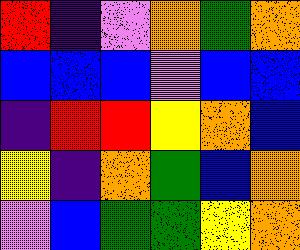[["red", "indigo", "violet", "orange", "green", "orange"], ["blue", "blue", "blue", "violet", "blue", "blue"], ["indigo", "red", "red", "yellow", "orange", "blue"], ["yellow", "indigo", "orange", "green", "blue", "orange"], ["violet", "blue", "green", "green", "yellow", "orange"]]